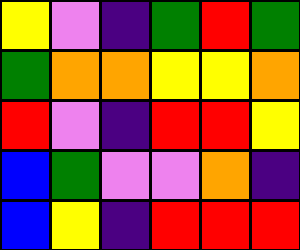[["yellow", "violet", "indigo", "green", "red", "green"], ["green", "orange", "orange", "yellow", "yellow", "orange"], ["red", "violet", "indigo", "red", "red", "yellow"], ["blue", "green", "violet", "violet", "orange", "indigo"], ["blue", "yellow", "indigo", "red", "red", "red"]]